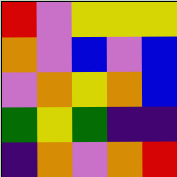[["red", "violet", "yellow", "yellow", "yellow"], ["orange", "violet", "blue", "violet", "blue"], ["violet", "orange", "yellow", "orange", "blue"], ["green", "yellow", "green", "indigo", "indigo"], ["indigo", "orange", "violet", "orange", "red"]]